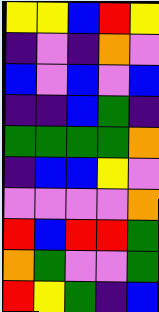[["yellow", "yellow", "blue", "red", "yellow"], ["indigo", "violet", "indigo", "orange", "violet"], ["blue", "violet", "blue", "violet", "blue"], ["indigo", "indigo", "blue", "green", "indigo"], ["green", "green", "green", "green", "orange"], ["indigo", "blue", "blue", "yellow", "violet"], ["violet", "violet", "violet", "violet", "orange"], ["red", "blue", "red", "red", "green"], ["orange", "green", "violet", "violet", "green"], ["red", "yellow", "green", "indigo", "blue"]]